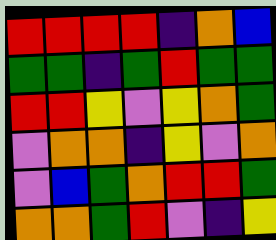[["red", "red", "red", "red", "indigo", "orange", "blue"], ["green", "green", "indigo", "green", "red", "green", "green"], ["red", "red", "yellow", "violet", "yellow", "orange", "green"], ["violet", "orange", "orange", "indigo", "yellow", "violet", "orange"], ["violet", "blue", "green", "orange", "red", "red", "green"], ["orange", "orange", "green", "red", "violet", "indigo", "yellow"]]